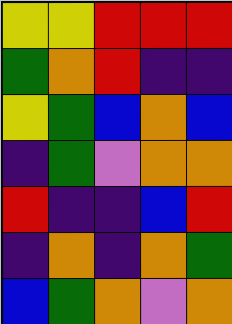[["yellow", "yellow", "red", "red", "red"], ["green", "orange", "red", "indigo", "indigo"], ["yellow", "green", "blue", "orange", "blue"], ["indigo", "green", "violet", "orange", "orange"], ["red", "indigo", "indigo", "blue", "red"], ["indigo", "orange", "indigo", "orange", "green"], ["blue", "green", "orange", "violet", "orange"]]